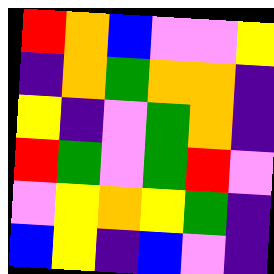[["red", "orange", "blue", "violet", "violet", "yellow"], ["indigo", "orange", "green", "orange", "orange", "indigo"], ["yellow", "indigo", "violet", "green", "orange", "indigo"], ["red", "green", "violet", "green", "red", "violet"], ["violet", "yellow", "orange", "yellow", "green", "indigo"], ["blue", "yellow", "indigo", "blue", "violet", "indigo"]]